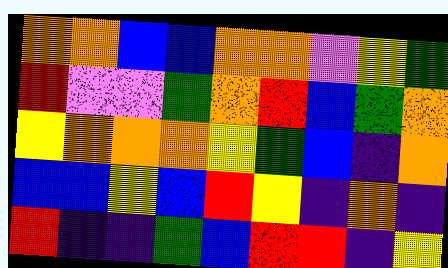[["orange", "orange", "blue", "blue", "orange", "orange", "violet", "yellow", "green"], ["red", "violet", "violet", "green", "orange", "red", "blue", "green", "orange"], ["yellow", "orange", "orange", "orange", "yellow", "green", "blue", "indigo", "orange"], ["blue", "blue", "yellow", "blue", "red", "yellow", "indigo", "orange", "indigo"], ["red", "indigo", "indigo", "green", "blue", "red", "red", "indigo", "yellow"]]